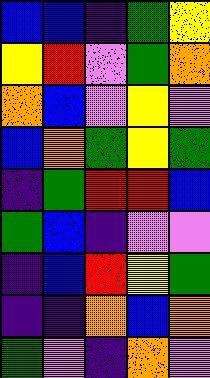[["blue", "blue", "indigo", "green", "yellow"], ["yellow", "red", "violet", "green", "orange"], ["orange", "blue", "violet", "yellow", "violet"], ["blue", "orange", "green", "yellow", "green"], ["indigo", "green", "red", "red", "blue"], ["green", "blue", "indigo", "violet", "violet"], ["indigo", "blue", "red", "yellow", "green"], ["indigo", "indigo", "orange", "blue", "orange"], ["green", "violet", "indigo", "orange", "violet"]]